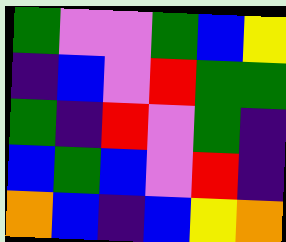[["green", "violet", "violet", "green", "blue", "yellow"], ["indigo", "blue", "violet", "red", "green", "green"], ["green", "indigo", "red", "violet", "green", "indigo"], ["blue", "green", "blue", "violet", "red", "indigo"], ["orange", "blue", "indigo", "blue", "yellow", "orange"]]